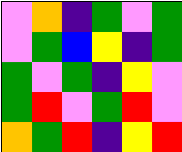[["violet", "orange", "indigo", "green", "violet", "green"], ["violet", "green", "blue", "yellow", "indigo", "green"], ["green", "violet", "green", "indigo", "yellow", "violet"], ["green", "red", "violet", "green", "red", "violet"], ["orange", "green", "red", "indigo", "yellow", "red"]]